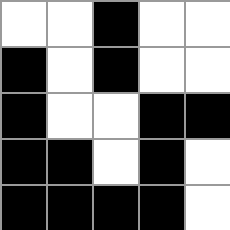[["white", "white", "black", "white", "white"], ["black", "white", "black", "white", "white"], ["black", "white", "white", "black", "black"], ["black", "black", "white", "black", "white"], ["black", "black", "black", "black", "white"]]